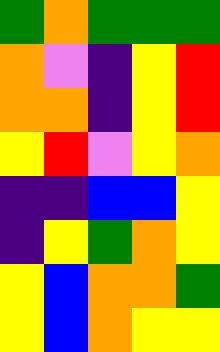[["green", "orange", "green", "green", "green"], ["orange", "violet", "indigo", "yellow", "red"], ["orange", "orange", "indigo", "yellow", "red"], ["yellow", "red", "violet", "yellow", "orange"], ["indigo", "indigo", "blue", "blue", "yellow"], ["indigo", "yellow", "green", "orange", "yellow"], ["yellow", "blue", "orange", "orange", "green"], ["yellow", "blue", "orange", "yellow", "yellow"]]